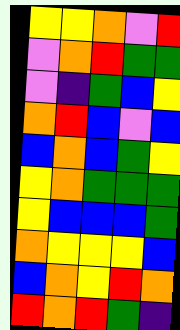[["yellow", "yellow", "orange", "violet", "red"], ["violet", "orange", "red", "green", "green"], ["violet", "indigo", "green", "blue", "yellow"], ["orange", "red", "blue", "violet", "blue"], ["blue", "orange", "blue", "green", "yellow"], ["yellow", "orange", "green", "green", "green"], ["yellow", "blue", "blue", "blue", "green"], ["orange", "yellow", "yellow", "yellow", "blue"], ["blue", "orange", "yellow", "red", "orange"], ["red", "orange", "red", "green", "indigo"]]